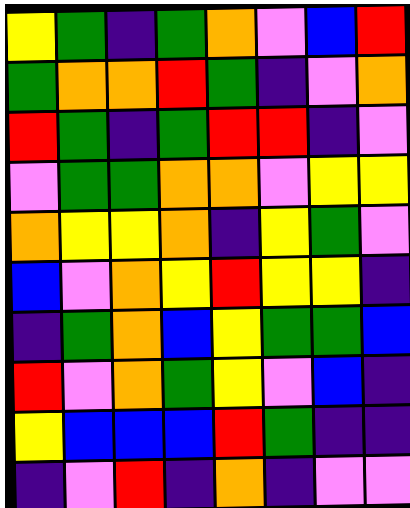[["yellow", "green", "indigo", "green", "orange", "violet", "blue", "red"], ["green", "orange", "orange", "red", "green", "indigo", "violet", "orange"], ["red", "green", "indigo", "green", "red", "red", "indigo", "violet"], ["violet", "green", "green", "orange", "orange", "violet", "yellow", "yellow"], ["orange", "yellow", "yellow", "orange", "indigo", "yellow", "green", "violet"], ["blue", "violet", "orange", "yellow", "red", "yellow", "yellow", "indigo"], ["indigo", "green", "orange", "blue", "yellow", "green", "green", "blue"], ["red", "violet", "orange", "green", "yellow", "violet", "blue", "indigo"], ["yellow", "blue", "blue", "blue", "red", "green", "indigo", "indigo"], ["indigo", "violet", "red", "indigo", "orange", "indigo", "violet", "violet"]]